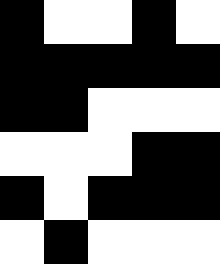[["black", "white", "white", "black", "white"], ["black", "black", "black", "black", "black"], ["black", "black", "white", "white", "white"], ["white", "white", "white", "black", "black"], ["black", "white", "black", "black", "black"], ["white", "black", "white", "white", "white"]]